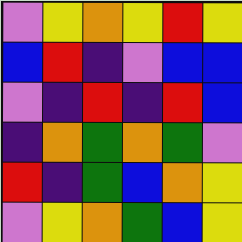[["violet", "yellow", "orange", "yellow", "red", "yellow"], ["blue", "red", "indigo", "violet", "blue", "blue"], ["violet", "indigo", "red", "indigo", "red", "blue"], ["indigo", "orange", "green", "orange", "green", "violet"], ["red", "indigo", "green", "blue", "orange", "yellow"], ["violet", "yellow", "orange", "green", "blue", "yellow"]]